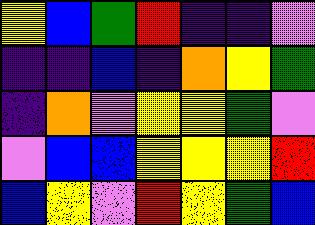[["yellow", "blue", "green", "red", "indigo", "indigo", "violet"], ["indigo", "indigo", "blue", "indigo", "orange", "yellow", "green"], ["indigo", "orange", "violet", "yellow", "yellow", "green", "violet"], ["violet", "blue", "blue", "yellow", "yellow", "yellow", "red"], ["blue", "yellow", "violet", "red", "yellow", "green", "blue"]]